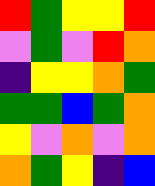[["red", "green", "yellow", "yellow", "red"], ["violet", "green", "violet", "red", "orange"], ["indigo", "yellow", "yellow", "orange", "green"], ["green", "green", "blue", "green", "orange"], ["yellow", "violet", "orange", "violet", "orange"], ["orange", "green", "yellow", "indigo", "blue"]]